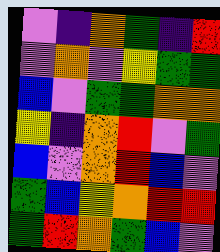[["violet", "indigo", "orange", "green", "indigo", "red"], ["violet", "orange", "violet", "yellow", "green", "green"], ["blue", "violet", "green", "green", "orange", "orange"], ["yellow", "indigo", "orange", "red", "violet", "green"], ["blue", "violet", "orange", "red", "blue", "violet"], ["green", "blue", "yellow", "orange", "red", "red"], ["green", "red", "orange", "green", "blue", "violet"]]